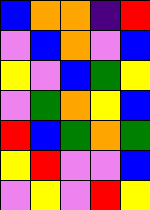[["blue", "orange", "orange", "indigo", "red"], ["violet", "blue", "orange", "violet", "blue"], ["yellow", "violet", "blue", "green", "yellow"], ["violet", "green", "orange", "yellow", "blue"], ["red", "blue", "green", "orange", "green"], ["yellow", "red", "violet", "violet", "blue"], ["violet", "yellow", "violet", "red", "yellow"]]